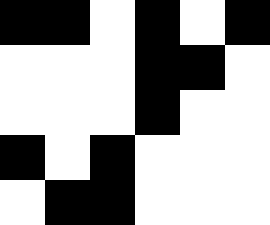[["black", "black", "white", "black", "white", "black"], ["white", "white", "white", "black", "black", "white"], ["white", "white", "white", "black", "white", "white"], ["black", "white", "black", "white", "white", "white"], ["white", "black", "black", "white", "white", "white"]]